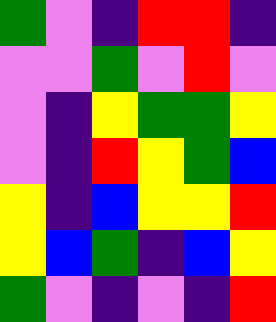[["green", "violet", "indigo", "red", "red", "indigo"], ["violet", "violet", "green", "violet", "red", "violet"], ["violet", "indigo", "yellow", "green", "green", "yellow"], ["violet", "indigo", "red", "yellow", "green", "blue"], ["yellow", "indigo", "blue", "yellow", "yellow", "red"], ["yellow", "blue", "green", "indigo", "blue", "yellow"], ["green", "violet", "indigo", "violet", "indigo", "red"]]